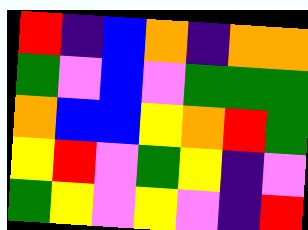[["red", "indigo", "blue", "orange", "indigo", "orange", "orange"], ["green", "violet", "blue", "violet", "green", "green", "green"], ["orange", "blue", "blue", "yellow", "orange", "red", "green"], ["yellow", "red", "violet", "green", "yellow", "indigo", "violet"], ["green", "yellow", "violet", "yellow", "violet", "indigo", "red"]]